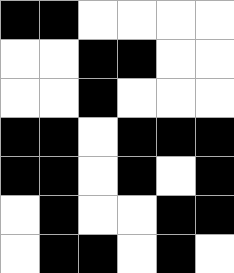[["black", "black", "white", "white", "white", "white"], ["white", "white", "black", "black", "white", "white"], ["white", "white", "black", "white", "white", "white"], ["black", "black", "white", "black", "black", "black"], ["black", "black", "white", "black", "white", "black"], ["white", "black", "white", "white", "black", "black"], ["white", "black", "black", "white", "black", "white"]]